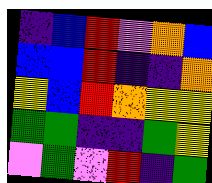[["indigo", "blue", "red", "violet", "orange", "blue"], ["blue", "blue", "red", "indigo", "indigo", "orange"], ["yellow", "blue", "red", "orange", "yellow", "yellow"], ["green", "green", "indigo", "indigo", "green", "yellow"], ["violet", "green", "violet", "red", "indigo", "green"]]